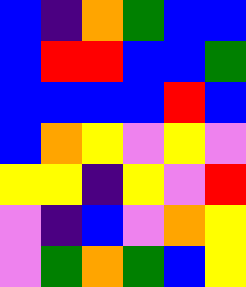[["blue", "indigo", "orange", "green", "blue", "blue"], ["blue", "red", "red", "blue", "blue", "green"], ["blue", "blue", "blue", "blue", "red", "blue"], ["blue", "orange", "yellow", "violet", "yellow", "violet"], ["yellow", "yellow", "indigo", "yellow", "violet", "red"], ["violet", "indigo", "blue", "violet", "orange", "yellow"], ["violet", "green", "orange", "green", "blue", "yellow"]]